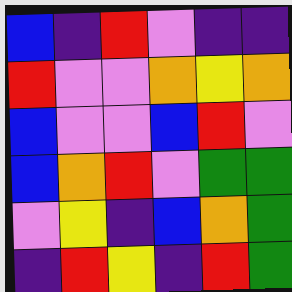[["blue", "indigo", "red", "violet", "indigo", "indigo"], ["red", "violet", "violet", "orange", "yellow", "orange"], ["blue", "violet", "violet", "blue", "red", "violet"], ["blue", "orange", "red", "violet", "green", "green"], ["violet", "yellow", "indigo", "blue", "orange", "green"], ["indigo", "red", "yellow", "indigo", "red", "green"]]